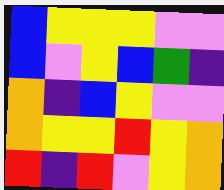[["blue", "yellow", "yellow", "yellow", "violet", "violet"], ["blue", "violet", "yellow", "blue", "green", "indigo"], ["orange", "indigo", "blue", "yellow", "violet", "violet"], ["orange", "yellow", "yellow", "red", "yellow", "orange"], ["red", "indigo", "red", "violet", "yellow", "orange"]]